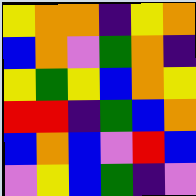[["yellow", "orange", "orange", "indigo", "yellow", "orange"], ["blue", "orange", "violet", "green", "orange", "indigo"], ["yellow", "green", "yellow", "blue", "orange", "yellow"], ["red", "red", "indigo", "green", "blue", "orange"], ["blue", "orange", "blue", "violet", "red", "blue"], ["violet", "yellow", "blue", "green", "indigo", "violet"]]